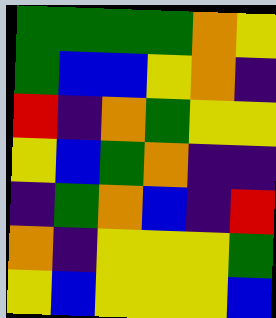[["green", "green", "green", "green", "orange", "yellow"], ["green", "blue", "blue", "yellow", "orange", "indigo"], ["red", "indigo", "orange", "green", "yellow", "yellow"], ["yellow", "blue", "green", "orange", "indigo", "indigo"], ["indigo", "green", "orange", "blue", "indigo", "red"], ["orange", "indigo", "yellow", "yellow", "yellow", "green"], ["yellow", "blue", "yellow", "yellow", "yellow", "blue"]]